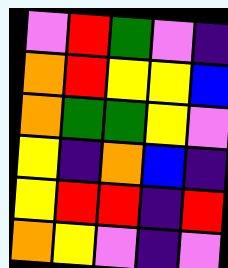[["violet", "red", "green", "violet", "indigo"], ["orange", "red", "yellow", "yellow", "blue"], ["orange", "green", "green", "yellow", "violet"], ["yellow", "indigo", "orange", "blue", "indigo"], ["yellow", "red", "red", "indigo", "red"], ["orange", "yellow", "violet", "indigo", "violet"]]